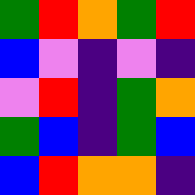[["green", "red", "orange", "green", "red"], ["blue", "violet", "indigo", "violet", "indigo"], ["violet", "red", "indigo", "green", "orange"], ["green", "blue", "indigo", "green", "blue"], ["blue", "red", "orange", "orange", "indigo"]]